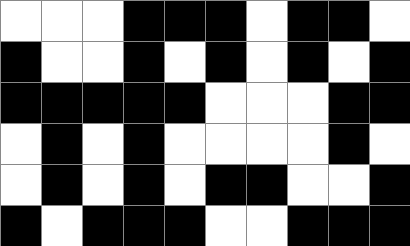[["white", "white", "white", "black", "black", "black", "white", "black", "black", "white"], ["black", "white", "white", "black", "white", "black", "white", "black", "white", "black"], ["black", "black", "black", "black", "black", "white", "white", "white", "black", "black"], ["white", "black", "white", "black", "white", "white", "white", "white", "black", "white"], ["white", "black", "white", "black", "white", "black", "black", "white", "white", "black"], ["black", "white", "black", "black", "black", "white", "white", "black", "black", "black"]]